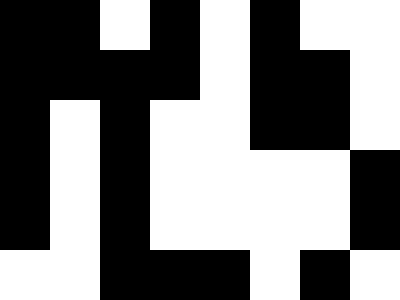[["black", "black", "white", "black", "white", "black", "white", "white"], ["black", "black", "black", "black", "white", "black", "black", "white"], ["black", "white", "black", "white", "white", "black", "black", "white"], ["black", "white", "black", "white", "white", "white", "white", "black"], ["black", "white", "black", "white", "white", "white", "white", "black"], ["white", "white", "black", "black", "black", "white", "black", "white"]]